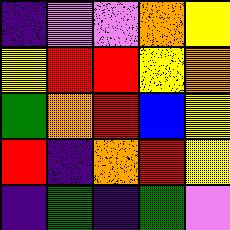[["indigo", "violet", "violet", "orange", "yellow"], ["yellow", "red", "red", "yellow", "orange"], ["green", "orange", "red", "blue", "yellow"], ["red", "indigo", "orange", "red", "yellow"], ["indigo", "green", "indigo", "green", "violet"]]